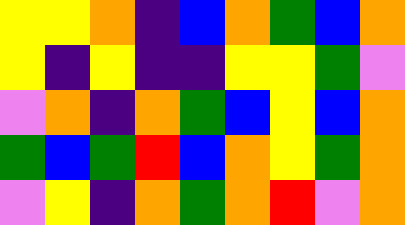[["yellow", "yellow", "orange", "indigo", "blue", "orange", "green", "blue", "orange"], ["yellow", "indigo", "yellow", "indigo", "indigo", "yellow", "yellow", "green", "violet"], ["violet", "orange", "indigo", "orange", "green", "blue", "yellow", "blue", "orange"], ["green", "blue", "green", "red", "blue", "orange", "yellow", "green", "orange"], ["violet", "yellow", "indigo", "orange", "green", "orange", "red", "violet", "orange"]]